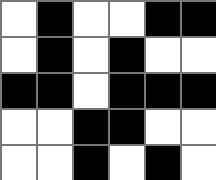[["white", "black", "white", "white", "black", "black"], ["white", "black", "white", "black", "white", "white"], ["black", "black", "white", "black", "black", "black"], ["white", "white", "black", "black", "white", "white"], ["white", "white", "black", "white", "black", "white"]]